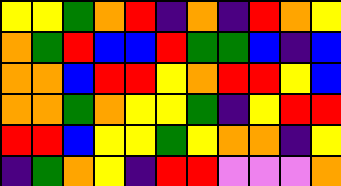[["yellow", "yellow", "green", "orange", "red", "indigo", "orange", "indigo", "red", "orange", "yellow"], ["orange", "green", "red", "blue", "blue", "red", "green", "green", "blue", "indigo", "blue"], ["orange", "orange", "blue", "red", "red", "yellow", "orange", "red", "red", "yellow", "blue"], ["orange", "orange", "green", "orange", "yellow", "yellow", "green", "indigo", "yellow", "red", "red"], ["red", "red", "blue", "yellow", "yellow", "green", "yellow", "orange", "orange", "indigo", "yellow"], ["indigo", "green", "orange", "yellow", "indigo", "red", "red", "violet", "violet", "violet", "orange"]]